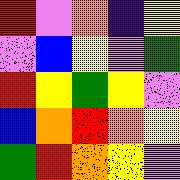[["red", "violet", "orange", "indigo", "yellow"], ["violet", "blue", "yellow", "violet", "green"], ["red", "yellow", "green", "yellow", "violet"], ["blue", "orange", "red", "orange", "yellow"], ["green", "red", "orange", "yellow", "violet"]]